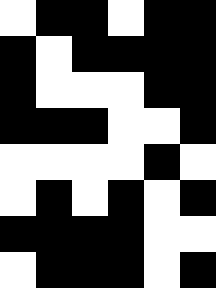[["white", "black", "black", "white", "black", "black"], ["black", "white", "black", "black", "black", "black"], ["black", "white", "white", "white", "black", "black"], ["black", "black", "black", "white", "white", "black"], ["white", "white", "white", "white", "black", "white"], ["white", "black", "white", "black", "white", "black"], ["black", "black", "black", "black", "white", "white"], ["white", "black", "black", "black", "white", "black"]]